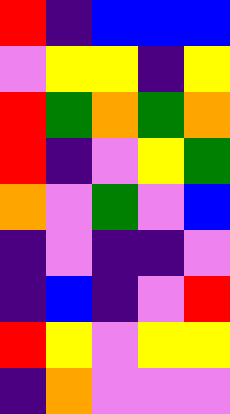[["red", "indigo", "blue", "blue", "blue"], ["violet", "yellow", "yellow", "indigo", "yellow"], ["red", "green", "orange", "green", "orange"], ["red", "indigo", "violet", "yellow", "green"], ["orange", "violet", "green", "violet", "blue"], ["indigo", "violet", "indigo", "indigo", "violet"], ["indigo", "blue", "indigo", "violet", "red"], ["red", "yellow", "violet", "yellow", "yellow"], ["indigo", "orange", "violet", "violet", "violet"]]